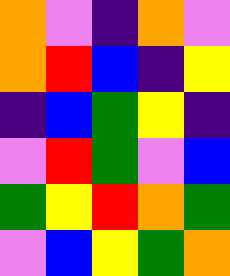[["orange", "violet", "indigo", "orange", "violet"], ["orange", "red", "blue", "indigo", "yellow"], ["indigo", "blue", "green", "yellow", "indigo"], ["violet", "red", "green", "violet", "blue"], ["green", "yellow", "red", "orange", "green"], ["violet", "blue", "yellow", "green", "orange"]]